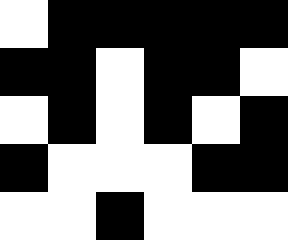[["white", "black", "black", "black", "black", "black"], ["black", "black", "white", "black", "black", "white"], ["white", "black", "white", "black", "white", "black"], ["black", "white", "white", "white", "black", "black"], ["white", "white", "black", "white", "white", "white"]]